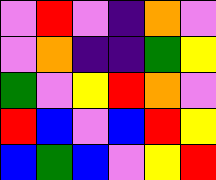[["violet", "red", "violet", "indigo", "orange", "violet"], ["violet", "orange", "indigo", "indigo", "green", "yellow"], ["green", "violet", "yellow", "red", "orange", "violet"], ["red", "blue", "violet", "blue", "red", "yellow"], ["blue", "green", "blue", "violet", "yellow", "red"]]